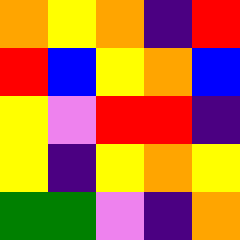[["orange", "yellow", "orange", "indigo", "red"], ["red", "blue", "yellow", "orange", "blue"], ["yellow", "violet", "red", "red", "indigo"], ["yellow", "indigo", "yellow", "orange", "yellow"], ["green", "green", "violet", "indigo", "orange"]]